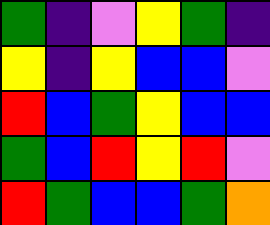[["green", "indigo", "violet", "yellow", "green", "indigo"], ["yellow", "indigo", "yellow", "blue", "blue", "violet"], ["red", "blue", "green", "yellow", "blue", "blue"], ["green", "blue", "red", "yellow", "red", "violet"], ["red", "green", "blue", "blue", "green", "orange"]]